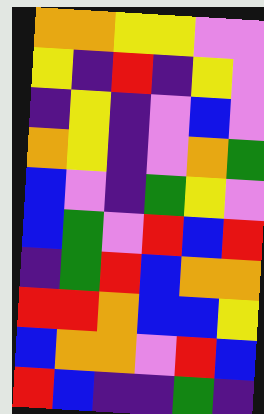[["orange", "orange", "yellow", "yellow", "violet", "violet"], ["yellow", "indigo", "red", "indigo", "yellow", "violet"], ["indigo", "yellow", "indigo", "violet", "blue", "violet"], ["orange", "yellow", "indigo", "violet", "orange", "green"], ["blue", "violet", "indigo", "green", "yellow", "violet"], ["blue", "green", "violet", "red", "blue", "red"], ["indigo", "green", "red", "blue", "orange", "orange"], ["red", "red", "orange", "blue", "blue", "yellow"], ["blue", "orange", "orange", "violet", "red", "blue"], ["red", "blue", "indigo", "indigo", "green", "indigo"]]